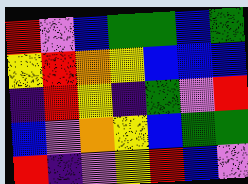[["red", "violet", "blue", "green", "green", "blue", "green"], ["yellow", "red", "orange", "yellow", "blue", "blue", "blue"], ["indigo", "red", "yellow", "indigo", "green", "violet", "red"], ["blue", "violet", "orange", "yellow", "blue", "green", "green"], ["red", "indigo", "violet", "yellow", "red", "blue", "violet"]]